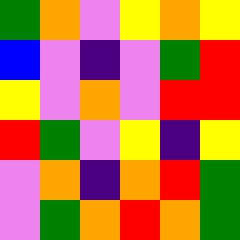[["green", "orange", "violet", "yellow", "orange", "yellow"], ["blue", "violet", "indigo", "violet", "green", "red"], ["yellow", "violet", "orange", "violet", "red", "red"], ["red", "green", "violet", "yellow", "indigo", "yellow"], ["violet", "orange", "indigo", "orange", "red", "green"], ["violet", "green", "orange", "red", "orange", "green"]]